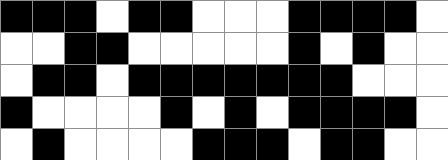[["black", "black", "black", "white", "black", "black", "white", "white", "white", "black", "black", "black", "black", "white"], ["white", "white", "black", "black", "white", "white", "white", "white", "white", "black", "white", "black", "white", "white"], ["white", "black", "black", "white", "black", "black", "black", "black", "black", "black", "black", "white", "white", "white"], ["black", "white", "white", "white", "white", "black", "white", "black", "white", "black", "black", "black", "black", "white"], ["white", "black", "white", "white", "white", "white", "black", "black", "black", "white", "black", "black", "white", "white"]]